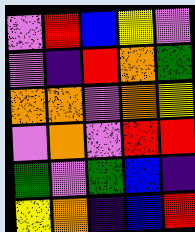[["violet", "red", "blue", "yellow", "violet"], ["violet", "indigo", "red", "orange", "green"], ["orange", "orange", "violet", "orange", "yellow"], ["violet", "orange", "violet", "red", "red"], ["green", "violet", "green", "blue", "indigo"], ["yellow", "orange", "indigo", "blue", "red"]]